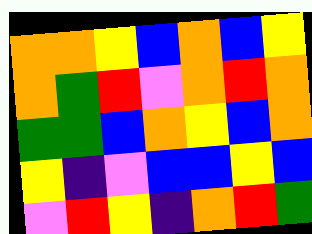[["orange", "orange", "yellow", "blue", "orange", "blue", "yellow"], ["orange", "green", "red", "violet", "orange", "red", "orange"], ["green", "green", "blue", "orange", "yellow", "blue", "orange"], ["yellow", "indigo", "violet", "blue", "blue", "yellow", "blue"], ["violet", "red", "yellow", "indigo", "orange", "red", "green"]]